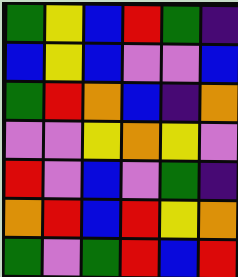[["green", "yellow", "blue", "red", "green", "indigo"], ["blue", "yellow", "blue", "violet", "violet", "blue"], ["green", "red", "orange", "blue", "indigo", "orange"], ["violet", "violet", "yellow", "orange", "yellow", "violet"], ["red", "violet", "blue", "violet", "green", "indigo"], ["orange", "red", "blue", "red", "yellow", "orange"], ["green", "violet", "green", "red", "blue", "red"]]